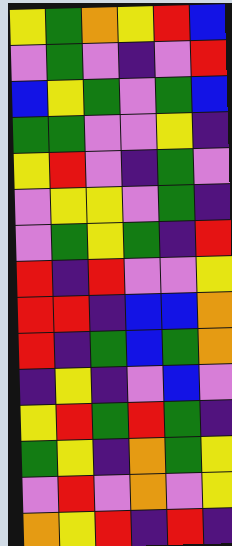[["yellow", "green", "orange", "yellow", "red", "blue"], ["violet", "green", "violet", "indigo", "violet", "red"], ["blue", "yellow", "green", "violet", "green", "blue"], ["green", "green", "violet", "violet", "yellow", "indigo"], ["yellow", "red", "violet", "indigo", "green", "violet"], ["violet", "yellow", "yellow", "violet", "green", "indigo"], ["violet", "green", "yellow", "green", "indigo", "red"], ["red", "indigo", "red", "violet", "violet", "yellow"], ["red", "red", "indigo", "blue", "blue", "orange"], ["red", "indigo", "green", "blue", "green", "orange"], ["indigo", "yellow", "indigo", "violet", "blue", "violet"], ["yellow", "red", "green", "red", "green", "indigo"], ["green", "yellow", "indigo", "orange", "green", "yellow"], ["violet", "red", "violet", "orange", "violet", "yellow"], ["orange", "yellow", "red", "indigo", "red", "indigo"]]